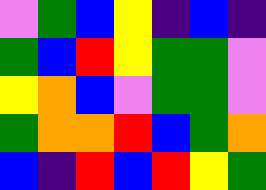[["violet", "green", "blue", "yellow", "indigo", "blue", "indigo"], ["green", "blue", "red", "yellow", "green", "green", "violet"], ["yellow", "orange", "blue", "violet", "green", "green", "violet"], ["green", "orange", "orange", "red", "blue", "green", "orange"], ["blue", "indigo", "red", "blue", "red", "yellow", "green"]]